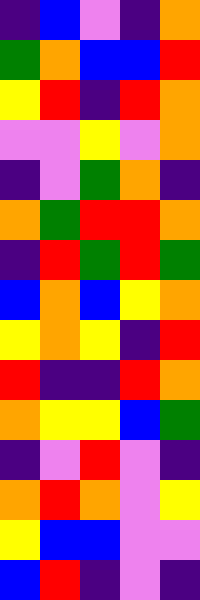[["indigo", "blue", "violet", "indigo", "orange"], ["green", "orange", "blue", "blue", "red"], ["yellow", "red", "indigo", "red", "orange"], ["violet", "violet", "yellow", "violet", "orange"], ["indigo", "violet", "green", "orange", "indigo"], ["orange", "green", "red", "red", "orange"], ["indigo", "red", "green", "red", "green"], ["blue", "orange", "blue", "yellow", "orange"], ["yellow", "orange", "yellow", "indigo", "red"], ["red", "indigo", "indigo", "red", "orange"], ["orange", "yellow", "yellow", "blue", "green"], ["indigo", "violet", "red", "violet", "indigo"], ["orange", "red", "orange", "violet", "yellow"], ["yellow", "blue", "blue", "violet", "violet"], ["blue", "red", "indigo", "violet", "indigo"]]